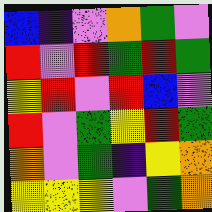[["blue", "indigo", "violet", "orange", "green", "violet"], ["red", "violet", "red", "green", "red", "green"], ["yellow", "red", "violet", "red", "blue", "violet"], ["red", "violet", "green", "yellow", "red", "green"], ["orange", "violet", "green", "indigo", "yellow", "orange"], ["yellow", "yellow", "yellow", "violet", "green", "orange"]]